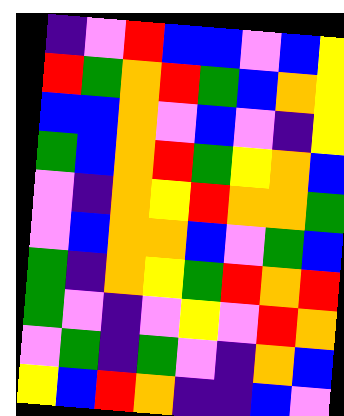[["indigo", "violet", "red", "blue", "blue", "violet", "blue", "yellow"], ["red", "green", "orange", "red", "green", "blue", "orange", "yellow"], ["blue", "blue", "orange", "violet", "blue", "violet", "indigo", "yellow"], ["green", "blue", "orange", "red", "green", "yellow", "orange", "blue"], ["violet", "indigo", "orange", "yellow", "red", "orange", "orange", "green"], ["violet", "blue", "orange", "orange", "blue", "violet", "green", "blue"], ["green", "indigo", "orange", "yellow", "green", "red", "orange", "red"], ["green", "violet", "indigo", "violet", "yellow", "violet", "red", "orange"], ["violet", "green", "indigo", "green", "violet", "indigo", "orange", "blue"], ["yellow", "blue", "red", "orange", "indigo", "indigo", "blue", "violet"]]